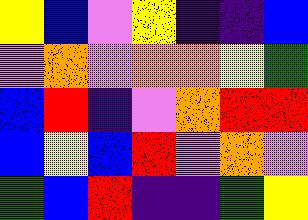[["yellow", "blue", "violet", "yellow", "indigo", "indigo", "blue"], ["violet", "orange", "violet", "orange", "orange", "yellow", "green"], ["blue", "red", "indigo", "violet", "orange", "red", "red"], ["blue", "yellow", "blue", "red", "violet", "orange", "violet"], ["green", "blue", "red", "indigo", "indigo", "green", "yellow"]]